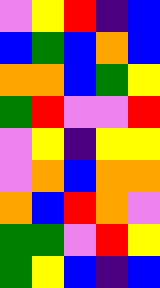[["violet", "yellow", "red", "indigo", "blue"], ["blue", "green", "blue", "orange", "blue"], ["orange", "orange", "blue", "green", "yellow"], ["green", "red", "violet", "violet", "red"], ["violet", "yellow", "indigo", "yellow", "yellow"], ["violet", "orange", "blue", "orange", "orange"], ["orange", "blue", "red", "orange", "violet"], ["green", "green", "violet", "red", "yellow"], ["green", "yellow", "blue", "indigo", "blue"]]